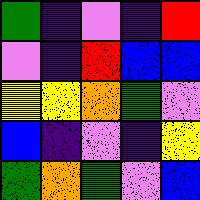[["green", "indigo", "violet", "indigo", "red"], ["violet", "indigo", "red", "blue", "blue"], ["yellow", "yellow", "orange", "green", "violet"], ["blue", "indigo", "violet", "indigo", "yellow"], ["green", "orange", "green", "violet", "blue"]]